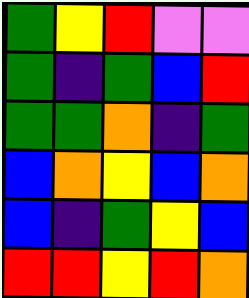[["green", "yellow", "red", "violet", "violet"], ["green", "indigo", "green", "blue", "red"], ["green", "green", "orange", "indigo", "green"], ["blue", "orange", "yellow", "blue", "orange"], ["blue", "indigo", "green", "yellow", "blue"], ["red", "red", "yellow", "red", "orange"]]